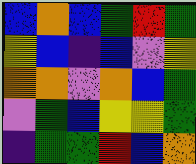[["blue", "orange", "blue", "green", "red", "green"], ["yellow", "blue", "indigo", "blue", "violet", "yellow"], ["orange", "orange", "violet", "orange", "blue", "green"], ["violet", "green", "blue", "yellow", "yellow", "green"], ["indigo", "green", "green", "red", "blue", "orange"]]